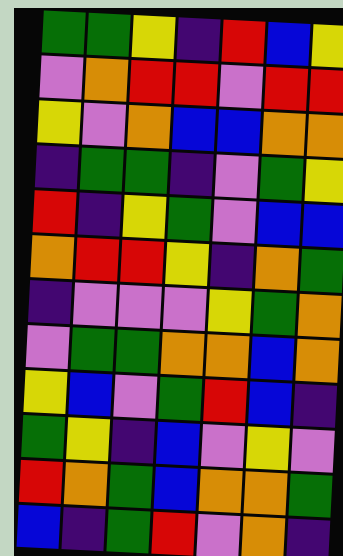[["green", "green", "yellow", "indigo", "red", "blue", "yellow"], ["violet", "orange", "red", "red", "violet", "red", "red"], ["yellow", "violet", "orange", "blue", "blue", "orange", "orange"], ["indigo", "green", "green", "indigo", "violet", "green", "yellow"], ["red", "indigo", "yellow", "green", "violet", "blue", "blue"], ["orange", "red", "red", "yellow", "indigo", "orange", "green"], ["indigo", "violet", "violet", "violet", "yellow", "green", "orange"], ["violet", "green", "green", "orange", "orange", "blue", "orange"], ["yellow", "blue", "violet", "green", "red", "blue", "indigo"], ["green", "yellow", "indigo", "blue", "violet", "yellow", "violet"], ["red", "orange", "green", "blue", "orange", "orange", "green"], ["blue", "indigo", "green", "red", "violet", "orange", "indigo"]]